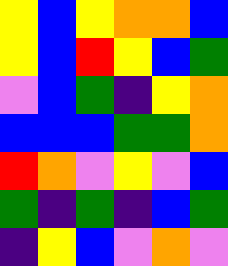[["yellow", "blue", "yellow", "orange", "orange", "blue"], ["yellow", "blue", "red", "yellow", "blue", "green"], ["violet", "blue", "green", "indigo", "yellow", "orange"], ["blue", "blue", "blue", "green", "green", "orange"], ["red", "orange", "violet", "yellow", "violet", "blue"], ["green", "indigo", "green", "indigo", "blue", "green"], ["indigo", "yellow", "blue", "violet", "orange", "violet"]]